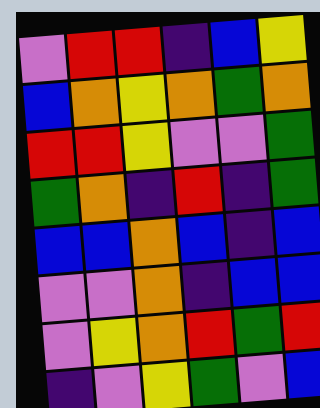[["violet", "red", "red", "indigo", "blue", "yellow"], ["blue", "orange", "yellow", "orange", "green", "orange"], ["red", "red", "yellow", "violet", "violet", "green"], ["green", "orange", "indigo", "red", "indigo", "green"], ["blue", "blue", "orange", "blue", "indigo", "blue"], ["violet", "violet", "orange", "indigo", "blue", "blue"], ["violet", "yellow", "orange", "red", "green", "red"], ["indigo", "violet", "yellow", "green", "violet", "blue"]]